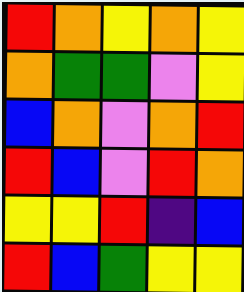[["red", "orange", "yellow", "orange", "yellow"], ["orange", "green", "green", "violet", "yellow"], ["blue", "orange", "violet", "orange", "red"], ["red", "blue", "violet", "red", "orange"], ["yellow", "yellow", "red", "indigo", "blue"], ["red", "blue", "green", "yellow", "yellow"]]